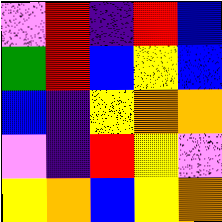[["violet", "red", "indigo", "red", "blue"], ["green", "red", "blue", "yellow", "blue"], ["blue", "indigo", "yellow", "orange", "orange"], ["violet", "indigo", "red", "yellow", "violet"], ["yellow", "orange", "blue", "yellow", "orange"]]